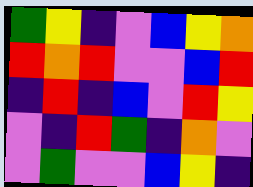[["green", "yellow", "indigo", "violet", "blue", "yellow", "orange"], ["red", "orange", "red", "violet", "violet", "blue", "red"], ["indigo", "red", "indigo", "blue", "violet", "red", "yellow"], ["violet", "indigo", "red", "green", "indigo", "orange", "violet"], ["violet", "green", "violet", "violet", "blue", "yellow", "indigo"]]